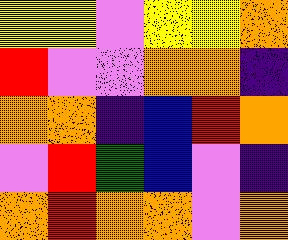[["yellow", "yellow", "violet", "yellow", "yellow", "orange"], ["red", "violet", "violet", "orange", "orange", "indigo"], ["orange", "orange", "indigo", "blue", "red", "orange"], ["violet", "red", "green", "blue", "violet", "indigo"], ["orange", "red", "orange", "orange", "violet", "orange"]]